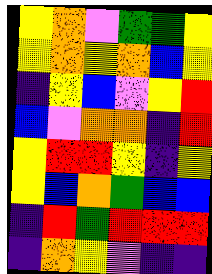[["yellow", "orange", "violet", "green", "green", "yellow"], ["yellow", "orange", "yellow", "orange", "blue", "yellow"], ["indigo", "yellow", "blue", "violet", "yellow", "red"], ["blue", "violet", "orange", "orange", "indigo", "red"], ["yellow", "red", "red", "yellow", "indigo", "yellow"], ["yellow", "blue", "orange", "green", "blue", "blue"], ["indigo", "red", "green", "red", "red", "red"], ["indigo", "orange", "yellow", "violet", "indigo", "indigo"]]